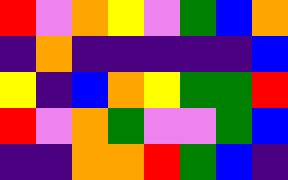[["red", "violet", "orange", "yellow", "violet", "green", "blue", "orange"], ["indigo", "orange", "indigo", "indigo", "indigo", "indigo", "indigo", "blue"], ["yellow", "indigo", "blue", "orange", "yellow", "green", "green", "red"], ["red", "violet", "orange", "green", "violet", "violet", "green", "blue"], ["indigo", "indigo", "orange", "orange", "red", "green", "blue", "indigo"]]